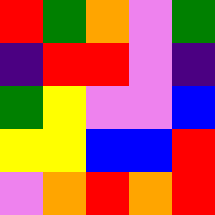[["red", "green", "orange", "violet", "green"], ["indigo", "red", "red", "violet", "indigo"], ["green", "yellow", "violet", "violet", "blue"], ["yellow", "yellow", "blue", "blue", "red"], ["violet", "orange", "red", "orange", "red"]]